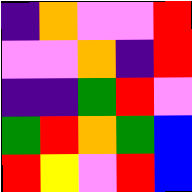[["indigo", "orange", "violet", "violet", "red"], ["violet", "violet", "orange", "indigo", "red"], ["indigo", "indigo", "green", "red", "violet"], ["green", "red", "orange", "green", "blue"], ["red", "yellow", "violet", "red", "blue"]]